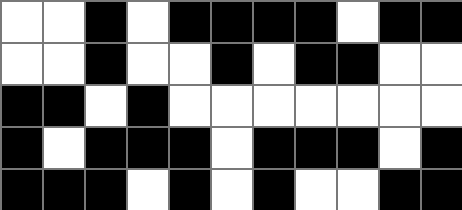[["white", "white", "black", "white", "black", "black", "black", "black", "white", "black", "black"], ["white", "white", "black", "white", "white", "black", "white", "black", "black", "white", "white"], ["black", "black", "white", "black", "white", "white", "white", "white", "white", "white", "white"], ["black", "white", "black", "black", "black", "white", "black", "black", "black", "white", "black"], ["black", "black", "black", "white", "black", "white", "black", "white", "white", "black", "black"]]